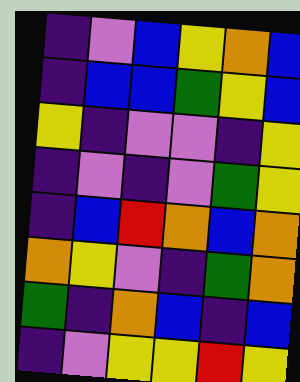[["indigo", "violet", "blue", "yellow", "orange", "blue"], ["indigo", "blue", "blue", "green", "yellow", "blue"], ["yellow", "indigo", "violet", "violet", "indigo", "yellow"], ["indigo", "violet", "indigo", "violet", "green", "yellow"], ["indigo", "blue", "red", "orange", "blue", "orange"], ["orange", "yellow", "violet", "indigo", "green", "orange"], ["green", "indigo", "orange", "blue", "indigo", "blue"], ["indigo", "violet", "yellow", "yellow", "red", "yellow"]]